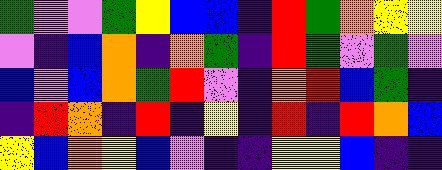[["green", "violet", "violet", "green", "yellow", "blue", "blue", "indigo", "red", "green", "orange", "yellow", "yellow"], ["violet", "indigo", "blue", "orange", "indigo", "orange", "green", "indigo", "red", "green", "violet", "green", "violet"], ["blue", "violet", "blue", "orange", "green", "red", "violet", "indigo", "orange", "red", "blue", "green", "indigo"], ["indigo", "red", "orange", "indigo", "red", "indigo", "yellow", "indigo", "red", "indigo", "red", "orange", "blue"], ["yellow", "blue", "orange", "yellow", "blue", "violet", "indigo", "indigo", "yellow", "yellow", "blue", "indigo", "indigo"]]